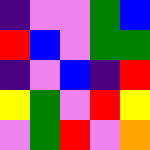[["indigo", "violet", "violet", "green", "blue"], ["red", "blue", "violet", "green", "green"], ["indigo", "violet", "blue", "indigo", "red"], ["yellow", "green", "violet", "red", "yellow"], ["violet", "green", "red", "violet", "orange"]]